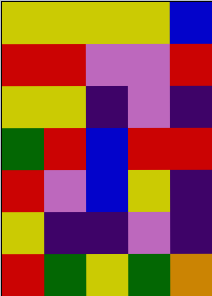[["yellow", "yellow", "yellow", "yellow", "blue"], ["red", "red", "violet", "violet", "red"], ["yellow", "yellow", "indigo", "violet", "indigo"], ["green", "red", "blue", "red", "red"], ["red", "violet", "blue", "yellow", "indigo"], ["yellow", "indigo", "indigo", "violet", "indigo"], ["red", "green", "yellow", "green", "orange"]]